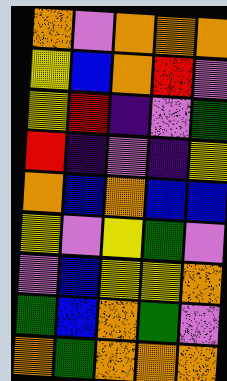[["orange", "violet", "orange", "orange", "orange"], ["yellow", "blue", "orange", "red", "violet"], ["yellow", "red", "indigo", "violet", "green"], ["red", "indigo", "violet", "indigo", "yellow"], ["orange", "blue", "orange", "blue", "blue"], ["yellow", "violet", "yellow", "green", "violet"], ["violet", "blue", "yellow", "yellow", "orange"], ["green", "blue", "orange", "green", "violet"], ["orange", "green", "orange", "orange", "orange"]]